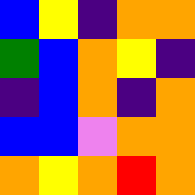[["blue", "yellow", "indigo", "orange", "orange"], ["green", "blue", "orange", "yellow", "indigo"], ["indigo", "blue", "orange", "indigo", "orange"], ["blue", "blue", "violet", "orange", "orange"], ["orange", "yellow", "orange", "red", "orange"]]